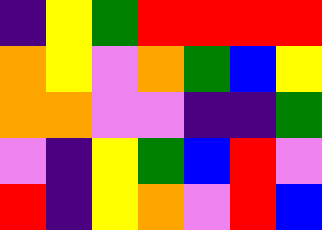[["indigo", "yellow", "green", "red", "red", "red", "red"], ["orange", "yellow", "violet", "orange", "green", "blue", "yellow"], ["orange", "orange", "violet", "violet", "indigo", "indigo", "green"], ["violet", "indigo", "yellow", "green", "blue", "red", "violet"], ["red", "indigo", "yellow", "orange", "violet", "red", "blue"]]